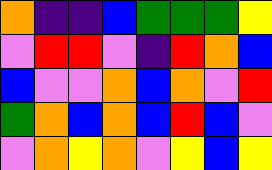[["orange", "indigo", "indigo", "blue", "green", "green", "green", "yellow"], ["violet", "red", "red", "violet", "indigo", "red", "orange", "blue"], ["blue", "violet", "violet", "orange", "blue", "orange", "violet", "red"], ["green", "orange", "blue", "orange", "blue", "red", "blue", "violet"], ["violet", "orange", "yellow", "orange", "violet", "yellow", "blue", "yellow"]]